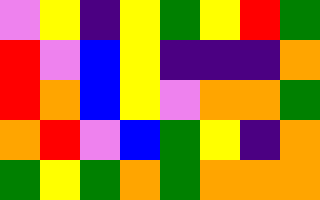[["violet", "yellow", "indigo", "yellow", "green", "yellow", "red", "green"], ["red", "violet", "blue", "yellow", "indigo", "indigo", "indigo", "orange"], ["red", "orange", "blue", "yellow", "violet", "orange", "orange", "green"], ["orange", "red", "violet", "blue", "green", "yellow", "indigo", "orange"], ["green", "yellow", "green", "orange", "green", "orange", "orange", "orange"]]